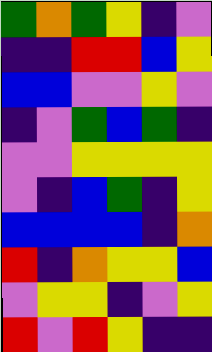[["green", "orange", "green", "yellow", "indigo", "violet"], ["indigo", "indigo", "red", "red", "blue", "yellow"], ["blue", "blue", "violet", "violet", "yellow", "violet"], ["indigo", "violet", "green", "blue", "green", "indigo"], ["violet", "violet", "yellow", "yellow", "yellow", "yellow"], ["violet", "indigo", "blue", "green", "indigo", "yellow"], ["blue", "blue", "blue", "blue", "indigo", "orange"], ["red", "indigo", "orange", "yellow", "yellow", "blue"], ["violet", "yellow", "yellow", "indigo", "violet", "yellow"], ["red", "violet", "red", "yellow", "indigo", "indigo"]]